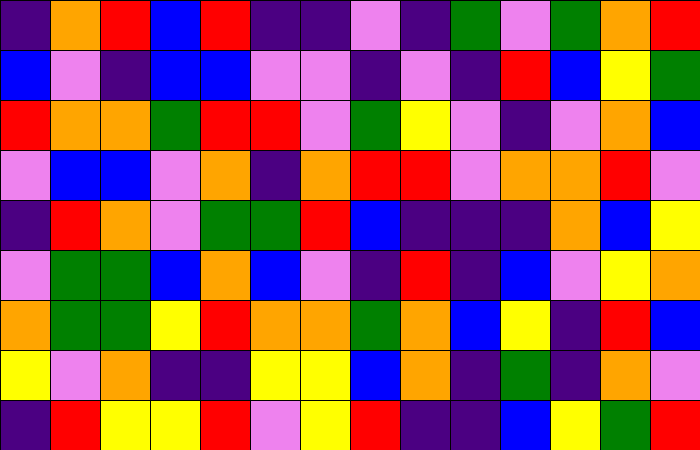[["indigo", "orange", "red", "blue", "red", "indigo", "indigo", "violet", "indigo", "green", "violet", "green", "orange", "red"], ["blue", "violet", "indigo", "blue", "blue", "violet", "violet", "indigo", "violet", "indigo", "red", "blue", "yellow", "green"], ["red", "orange", "orange", "green", "red", "red", "violet", "green", "yellow", "violet", "indigo", "violet", "orange", "blue"], ["violet", "blue", "blue", "violet", "orange", "indigo", "orange", "red", "red", "violet", "orange", "orange", "red", "violet"], ["indigo", "red", "orange", "violet", "green", "green", "red", "blue", "indigo", "indigo", "indigo", "orange", "blue", "yellow"], ["violet", "green", "green", "blue", "orange", "blue", "violet", "indigo", "red", "indigo", "blue", "violet", "yellow", "orange"], ["orange", "green", "green", "yellow", "red", "orange", "orange", "green", "orange", "blue", "yellow", "indigo", "red", "blue"], ["yellow", "violet", "orange", "indigo", "indigo", "yellow", "yellow", "blue", "orange", "indigo", "green", "indigo", "orange", "violet"], ["indigo", "red", "yellow", "yellow", "red", "violet", "yellow", "red", "indigo", "indigo", "blue", "yellow", "green", "red"]]